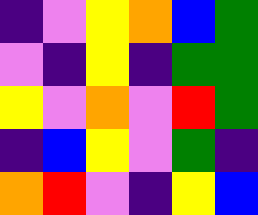[["indigo", "violet", "yellow", "orange", "blue", "green"], ["violet", "indigo", "yellow", "indigo", "green", "green"], ["yellow", "violet", "orange", "violet", "red", "green"], ["indigo", "blue", "yellow", "violet", "green", "indigo"], ["orange", "red", "violet", "indigo", "yellow", "blue"]]